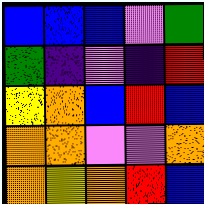[["blue", "blue", "blue", "violet", "green"], ["green", "indigo", "violet", "indigo", "red"], ["yellow", "orange", "blue", "red", "blue"], ["orange", "orange", "violet", "violet", "orange"], ["orange", "yellow", "orange", "red", "blue"]]